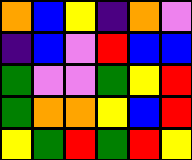[["orange", "blue", "yellow", "indigo", "orange", "violet"], ["indigo", "blue", "violet", "red", "blue", "blue"], ["green", "violet", "violet", "green", "yellow", "red"], ["green", "orange", "orange", "yellow", "blue", "red"], ["yellow", "green", "red", "green", "red", "yellow"]]